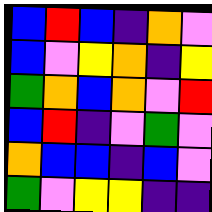[["blue", "red", "blue", "indigo", "orange", "violet"], ["blue", "violet", "yellow", "orange", "indigo", "yellow"], ["green", "orange", "blue", "orange", "violet", "red"], ["blue", "red", "indigo", "violet", "green", "violet"], ["orange", "blue", "blue", "indigo", "blue", "violet"], ["green", "violet", "yellow", "yellow", "indigo", "indigo"]]